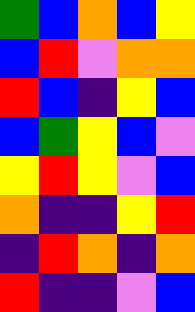[["green", "blue", "orange", "blue", "yellow"], ["blue", "red", "violet", "orange", "orange"], ["red", "blue", "indigo", "yellow", "blue"], ["blue", "green", "yellow", "blue", "violet"], ["yellow", "red", "yellow", "violet", "blue"], ["orange", "indigo", "indigo", "yellow", "red"], ["indigo", "red", "orange", "indigo", "orange"], ["red", "indigo", "indigo", "violet", "blue"]]